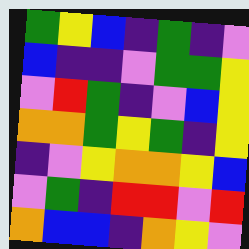[["green", "yellow", "blue", "indigo", "green", "indigo", "violet"], ["blue", "indigo", "indigo", "violet", "green", "green", "yellow"], ["violet", "red", "green", "indigo", "violet", "blue", "yellow"], ["orange", "orange", "green", "yellow", "green", "indigo", "yellow"], ["indigo", "violet", "yellow", "orange", "orange", "yellow", "blue"], ["violet", "green", "indigo", "red", "red", "violet", "red"], ["orange", "blue", "blue", "indigo", "orange", "yellow", "violet"]]